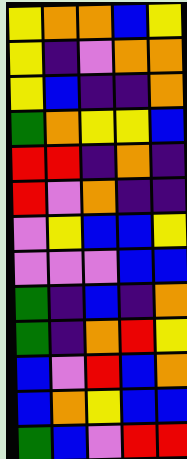[["yellow", "orange", "orange", "blue", "yellow"], ["yellow", "indigo", "violet", "orange", "orange"], ["yellow", "blue", "indigo", "indigo", "orange"], ["green", "orange", "yellow", "yellow", "blue"], ["red", "red", "indigo", "orange", "indigo"], ["red", "violet", "orange", "indigo", "indigo"], ["violet", "yellow", "blue", "blue", "yellow"], ["violet", "violet", "violet", "blue", "blue"], ["green", "indigo", "blue", "indigo", "orange"], ["green", "indigo", "orange", "red", "yellow"], ["blue", "violet", "red", "blue", "orange"], ["blue", "orange", "yellow", "blue", "blue"], ["green", "blue", "violet", "red", "red"]]